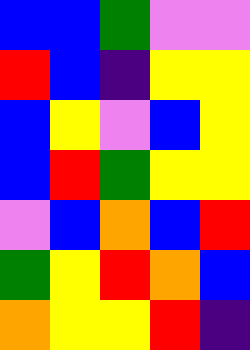[["blue", "blue", "green", "violet", "violet"], ["red", "blue", "indigo", "yellow", "yellow"], ["blue", "yellow", "violet", "blue", "yellow"], ["blue", "red", "green", "yellow", "yellow"], ["violet", "blue", "orange", "blue", "red"], ["green", "yellow", "red", "orange", "blue"], ["orange", "yellow", "yellow", "red", "indigo"]]